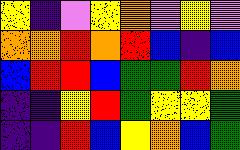[["yellow", "indigo", "violet", "yellow", "orange", "violet", "yellow", "violet"], ["orange", "orange", "red", "orange", "red", "blue", "indigo", "blue"], ["blue", "red", "red", "blue", "green", "green", "red", "orange"], ["indigo", "indigo", "yellow", "red", "green", "yellow", "yellow", "green"], ["indigo", "indigo", "red", "blue", "yellow", "orange", "blue", "green"]]